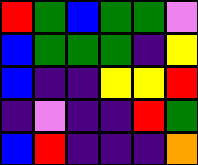[["red", "green", "blue", "green", "green", "violet"], ["blue", "green", "green", "green", "indigo", "yellow"], ["blue", "indigo", "indigo", "yellow", "yellow", "red"], ["indigo", "violet", "indigo", "indigo", "red", "green"], ["blue", "red", "indigo", "indigo", "indigo", "orange"]]